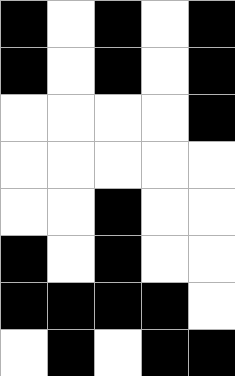[["black", "white", "black", "white", "black"], ["black", "white", "black", "white", "black"], ["white", "white", "white", "white", "black"], ["white", "white", "white", "white", "white"], ["white", "white", "black", "white", "white"], ["black", "white", "black", "white", "white"], ["black", "black", "black", "black", "white"], ["white", "black", "white", "black", "black"]]